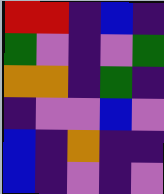[["red", "red", "indigo", "blue", "indigo"], ["green", "violet", "indigo", "violet", "green"], ["orange", "orange", "indigo", "green", "indigo"], ["indigo", "violet", "violet", "blue", "violet"], ["blue", "indigo", "orange", "indigo", "indigo"], ["blue", "indigo", "violet", "indigo", "violet"]]